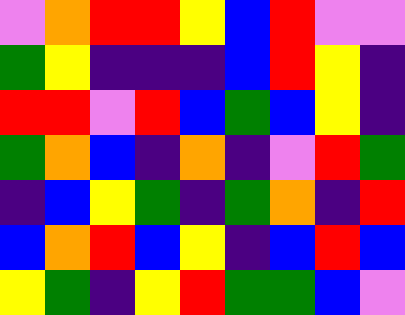[["violet", "orange", "red", "red", "yellow", "blue", "red", "violet", "violet"], ["green", "yellow", "indigo", "indigo", "indigo", "blue", "red", "yellow", "indigo"], ["red", "red", "violet", "red", "blue", "green", "blue", "yellow", "indigo"], ["green", "orange", "blue", "indigo", "orange", "indigo", "violet", "red", "green"], ["indigo", "blue", "yellow", "green", "indigo", "green", "orange", "indigo", "red"], ["blue", "orange", "red", "blue", "yellow", "indigo", "blue", "red", "blue"], ["yellow", "green", "indigo", "yellow", "red", "green", "green", "blue", "violet"]]